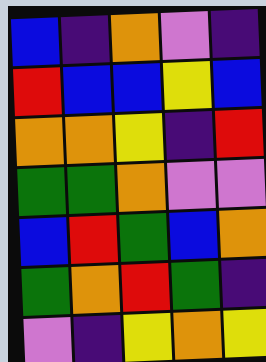[["blue", "indigo", "orange", "violet", "indigo"], ["red", "blue", "blue", "yellow", "blue"], ["orange", "orange", "yellow", "indigo", "red"], ["green", "green", "orange", "violet", "violet"], ["blue", "red", "green", "blue", "orange"], ["green", "orange", "red", "green", "indigo"], ["violet", "indigo", "yellow", "orange", "yellow"]]